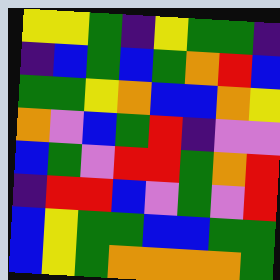[["yellow", "yellow", "green", "indigo", "yellow", "green", "green", "indigo"], ["indigo", "blue", "green", "blue", "green", "orange", "red", "blue"], ["green", "green", "yellow", "orange", "blue", "blue", "orange", "yellow"], ["orange", "violet", "blue", "green", "red", "indigo", "violet", "violet"], ["blue", "green", "violet", "red", "red", "green", "orange", "red"], ["indigo", "red", "red", "blue", "violet", "green", "violet", "red"], ["blue", "yellow", "green", "green", "blue", "blue", "green", "green"], ["blue", "yellow", "green", "orange", "orange", "orange", "orange", "green"]]